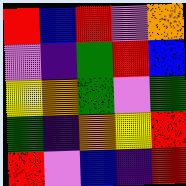[["red", "blue", "red", "violet", "orange"], ["violet", "indigo", "green", "red", "blue"], ["yellow", "orange", "green", "violet", "green"], ["green", "indigo", "orange", "yellow", "red"], ["red", "violet", "blue", "indigo", "red"]]